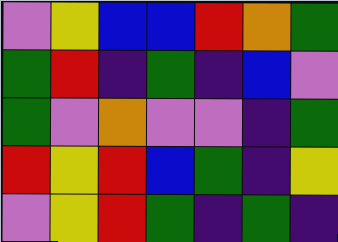[["violet", "yellow", "blue", "blue", "red", "orange", "green"], ["green", "red", "indigo", "green", "indigo", "blue", "violet"], ["green", "violet", "orange", "violet", "violet", "indigo", "green"], ["red", "yellow", "red", "blue", "green", "indigo", "yellow"], ["violet", "yellow", "red", "green", "indigo", "green", "indigo"]]